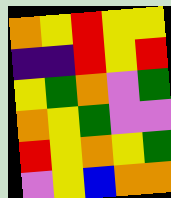[["orange", "yellow", "red", "yellow", "yellow"], ["indigo", "indigo", "red", "yellow", "red"], ["yellow", "green", "orange", "violet", "green"], ["orange", "yellow", "green", "violet", "violet"], ["red", "yellow", "orange", "yellow", "green"], ["violet", "yellow", "blue", "orange", "orange"]]